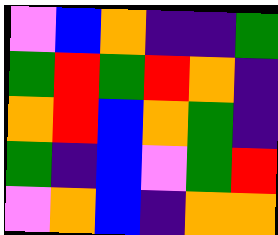[["violet", "blue", "orange", "indigo", "indigo", "green"], ["green", "red", "green", "red", "orange", "indigo"], ["orange", "red", "blue", "orange", "green", "indigo"], ["green", "indigo", "blue", "violet", "green", "red"], ["violet", "orange", "blue", "indigo", "orange", "orange"]]